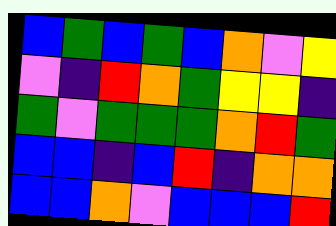[["blue", "green", "blue", "green", "blue", "orange", "violet", "yellow"], ["violet", "indigo", "red", "orange", "green", "yellow", "yellow", "indigo"], ["green", "violet", "green", "green", "green", "orange", "red", "green"], ["blue", "blue", "indigo", "blue", "red", "indigo", "orange", "orange"], ["blue", "blue", "orange", "violet", "blue", "blue", "blue", "red"]]